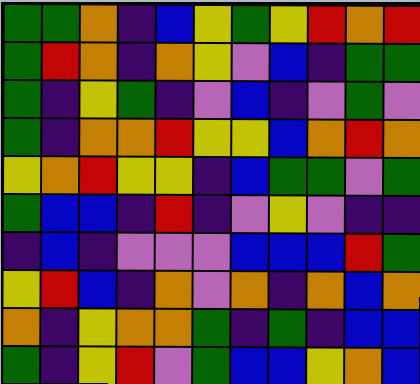[["green", "green", "orange", "indigo", "blue", "yellow", "green", "yellow", "red", "orange", "red"], ["green", "red", "orange", "indigo", "orange", "yellow", "violet", "blue", "indigo", "green", "green"], ["green", "indigo", "yellow", "green", "indigo", "violet", "blue", "indigo", "violet", "green", "violet"], ["green", "indigo", "orange", "orange", "red", "yellow", "yellow", "blue", "orange", "red", "orange"], ["yellow", "orange", "red", "yellow", "yellow", "indigo", "blue", "green", "green", "violet", "green"], ["green", "blue", "blue", "indigo", "red", "indigo", "violet", "yellow", "violet", "indigo", "indigo"], ["indigo", "blue", "indigo", "violet", "violet", "violet", "blue", "blue", "blue", "red", "green"], ["yellow", "red", "blue", "indigo", "orange", "violet", "orange", "indigo", "orange", "blue", "orange"], ["orange", "indigo", "yellow", "orange", "orange", "green", "indigo", "green", "indigo", "blue", "blue"], ["green", "indigo", "yellow", "red", "violet", "green", "blue", "blue", "yellow", "orange", "blue"]]